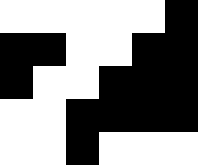[["white", "white", "white", "white", "white", "black"], ["black", "black", "white", "white", "black", "black"], ["black", "white", "white", "black", "black", "black"], ["white", "white", "black", "black", "black", "black"], ["white", "white", "black", "white", "white", "white"]]